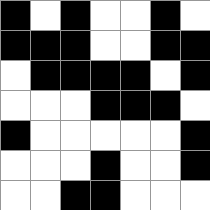[["black", "white", "black", "white", "white", "black", "white"], ["black", "black", "black", "white", "white", "black", "black"], ["white", "black", "black", "black", "black", "white", "black"], ["white", "white", "white", "black", "black", "black", "white"], ["black", "white", "white", "white", "white", "white", "black"], ["white", "white", "white", "black", "white", "white", "black"], ["white", "white", "black", "black", "white", "white", "white"]]